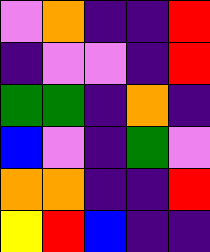[["violet", "orange", "indigo", "indigo", "red"], ["indigo", "violet", "violet", "indigo", "red"], ["green", "green", "indigo", "orange", "indigo"], ["blue", "violet", "indigo", "green", "violet"], ["orange", "orange", "indigo", "indigo", "red"], ["yellow", "red", "blue", "indigo", "indigo"]]